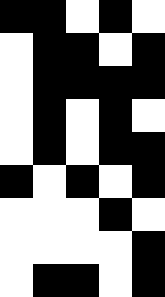[["black", "black", "white", "black", "white"], ["white", "black", "black", "white", "black"], ["white", "black", "black", "black", "black"], ["white", "black", "white", "black", "white"], ["white", "black", "white", "black", "black"], ["black", "white", "black", "white", "black"], ["white", "white", "white", "black", "white"], ["white", "white", "white", "white", "black"], ["white", "black", "black", "white", "black"]]